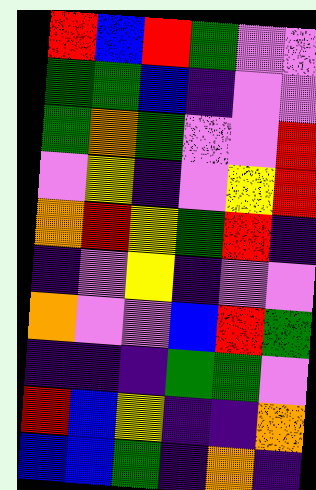[["red", "blue", "red", "green", "violet", "violet"], ["green", "green", "blue", "indigo", "violet", "violet"], ["green", "orange", "green", "violet", "violet", "red"], ["violet", "yellow", "indigo", "violet", "yellow", "red"], ["orange", "red", "yellow", "green", "red", "indigo"], ["indigo", "violet", "yellow", "indigo", "violet", "violet"], ["orange", "violet", "violet", "blue", "red", "green"], ["indigo", "indigo", "indigo", "green", "green", "violet"], ["red", "blue", "yellow", "indigo", "indigo", "orange"], ["blue", "blue", "green", "indigo", "orange", "indigo"]]